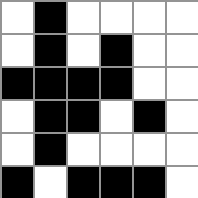[["white", "black", "white", "white", "white", "white"], ["white", "black", "white", "black", "white", "white"], ["black", "black", "black", "black", "white", "white"], ["white", "black", "black", "white", "black", "white"], ["white", "black", "white", "white", "white", "white"], ["black", "white", "black", "black", "black", "white"]]